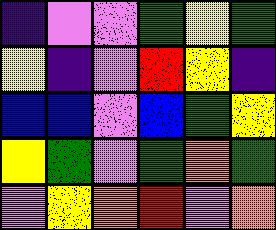[["indigo", "violet", "violet", "green", "yellow", "green"], ["yellow", "indigo", "violet", "red", "yellow", "indigo"], ["blue", "blue", "violet", "blue", "green", "yellow"], ["yellow", "green", "violet", "green", "orange", "green"], ["violet", "yellow", "orange", "red", "violet", "orange"]]